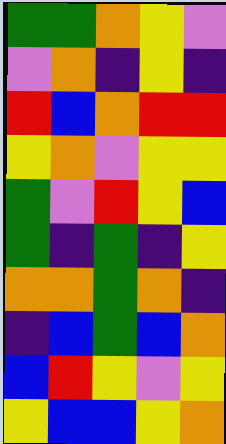[["green", "green", "orange", "yellow", "violet"], ["violet", "orange", "indigo", "yellow", "indigo"], ["red", "blue", "orange", "red", "red"], ["yellow", "orange", "violet", "yellow", "yellow"], ["green", "violet", "red", "yellow", "blue"], ["green", "indigo", "green", "indigo", "yellow"], ["orange", "orange", "green", "orange", "indigo"], ["indigo", "blue", "green", "blue", "orange"], ["blue", "red", "yellow", "violet", "yellow"], ["yellow", "blue", "blue", "yellow", "orange"]]